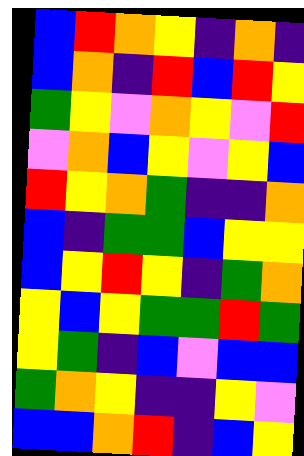[["blue", "red", "orange", "yellow", "indigo", "orange", "indigo"], ["blue", "orange", "indigo", "red", "blue", "red", "yellow"], ["green", "yellow", "violet", "orange", "yellow", "violet", "red"], ["violet", "orange", "blue", "yellow", "violet", "yellow", "blue"], ["red", "yellow", "orange", "green", "indigo", "indigo", "orange"], ["blue", "indigo", "green", "green", "blue", "yellow", "yellow"], ["blue", "yellow", "red", "yellow", "indigo", "green", "orange"], ["yellow", "blue", "yellow", "green", "green", "red", "green"], ["yellow", "green", "indigo", "blue", "violet", "blue", "blue"], ["green", "orange", "yellow", "indigo", "indigo", "yellow", "violet"], ["blue", "blue", "orange", "red", "indigo", "blue", "yellow"]]